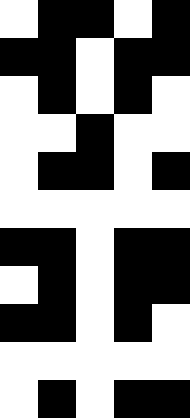[["white", "black", "black", "white", "black"], ["black", "black", "white", "black", "black"], ["white", "black", "white", "black", "white"], ["white", "white", "black", "white", "white"], ["white", "black", "black", "white", "black"], ["white", "white", "white", "white", "white"], ["black", "black", "white", "black", "black"], ["white", "black", "white", "black", "black"], ["black", "black", "white", "black", "white"], ["white", "white", "white", "white", "white"], ["white", "black", "white", "black", "black"]]